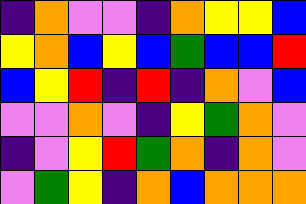[["indigo", "orange", "violet", "violet", "indigo", "orange", "yellow", "yellow", "blue"], ["yellow", "orange", "blue", "yellow", "blue", "green", "blue", "blue", "red"], ["blue", "yellow", "red", "indigo", "red", "indigo", "orange", "violet", "blue"], ["violet", "violet", "orange", "violet", "indigo", "yellow", "green", "orange", "violet"], ["indigo", "violet", "yellow", "red", "green", "orange", "indigo", "orange", "violet"], ["violet", "green", "yellow", "indigo", "orange", "blue", "orange", "orange", "orange"]]